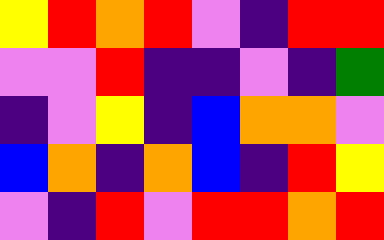[["yellow", "red", "orange", "red", "violet", "indigo", "red", "red"], ["violet", "violet", "red", "indigo", "indigo", "violet", "indigo", "green"], ["indigo", "violet", "yellow", "indigo", "blue", "orange", "orange", "violet"], ["blue", "orange", "indigo", "orange", "blue", "indigo", "red", "yellow"], ["violet", "indigo", "red", "violet", "red", "red", "orange", "red"]]